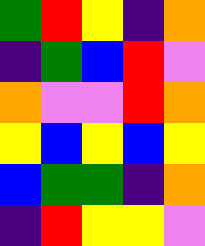[["green", "red", "yellow", "indigo", "orange"], ["indigo", "green", "blue", "red", "violet"], ["orange", "violet", "violet", "red", "orange"], ["yellow", "blue", "yellow", "blue", "yellow"], ["blue", "green", "green", "indigo", "orange"], ["indigo", "red", "yellow", "yellow", "violet"]]